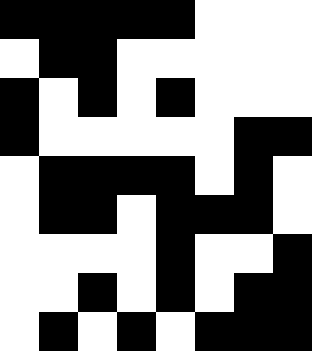[["black", "black", "black", "black", "black", "white", "white", "white"], ["white", "black", "black", "white", "white", "white", "white", "white"], ["black", "white", "black", "white", "black", "white", "white", "white"], ["black", "white", "white", "white", "white", "white", "black", "black"], ["white", "black", "black", "black", "black", "white", "black", "white"], ["white", "black", "black", "white", "black", "black", "black", "white"], ["white", "white", "white", "white", "black", "white", "white", "black"], ["white", "white", "black", "white", "black", "white", "black", "black"], ["white", "black", "white", "black", "white", "black", "black", "black"]]